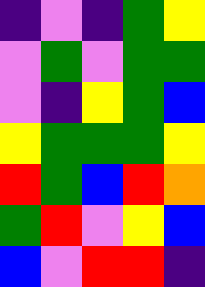[["indigo", "violet", "indigo", "green", "yellow"], ["violet", "green", "violet", "green", "green"], ["violet", "indigo", "yellow", "green", "blue"], ["yellow", "green", "green", "green", "yellow"], ["red", "green", "blue", "red", "orange"], ["green", "red", "violet", "yellow", "blue"], ["blue", "violet", "red", "red", "indigo"]]